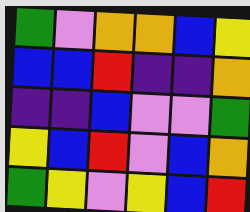[["green", "violet", "orange", "orange", "blue", "yellow"], ["blue", "blue", "red", "indigo", "indigo", "orange"], ["indigo", "indigo", "blue", "violet", "violet", "green"], ["yellow", "blue", "red", "violet", "blue", "orange"], ["green", "yellow", "violet", "yellow", "blue", "red"]]